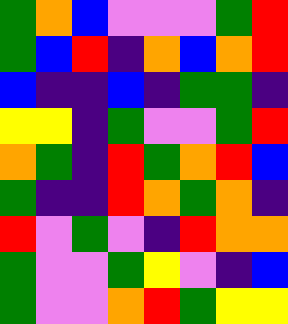[["green", "orange", "blue", "violet", "violet", "violet", "green", "red"], ["green", "blue", "red", "indigo", "orange", "blue", "orange", "red"], ["blue", "indigo", "indigo", "blue", "indigo", "green", "green", "indigo"], ["yellow", "yellow", "indigo", "green", "violet", "violet", "green", "red"], ["orange", "green", "indigo", "red", "green", "orange", "red", "blue"], ["green", "indigo", "indigo", "red", "orange", "green", "orange", "indigo"], ["red", "violet", "green", "violet", "indigo", "red", "orange", "orange"], ["green", "violet", "violet", "green", "yellow", "violet", "indigo", "blue"], ["green", "violet", "violet", "orange", "red", "green", "yellow", "yellow"]]